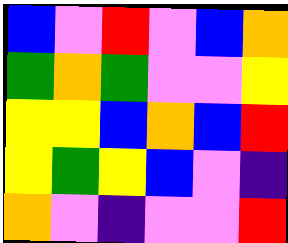[["blue", "violet", "red", "violet", "blue", "orange"], ["green", "orange", "green", "violet", "violet", "yellow"], ["yellow", "yellow", "blue", "orange", "blue", "red"], ["yellow", "green", "yellow", "blue", "violet", "indigo"], ["orange", "violet", "indigo", "violet", "violet", "red"]]